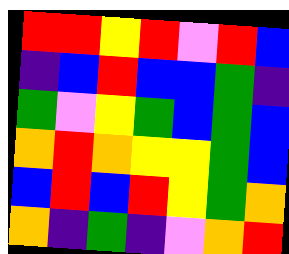[["red", "red", "yellow", "red", "violet", "red", "blue"], ["indigo", "blue", "red", "blue", "blue", "green", "indigo"], ["green", "violet", "yellow", "green", "blue", "green", "blue"], ["orange", "red", "orange", "yellow", "yellow", "green", "blue"], ["blue", "red", "blue", "red", "yellow", "green", "orange"], ["orange", "indigo", "green", "indigo", "violet", "orange", "red"]]